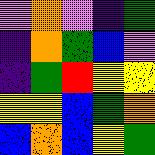[["violet", "orange", "violet", "indigo", "green"], ["indigo", "orange", "green", "blue", "violet"], ["indigo", "green", "red", "yellow", "yellow"], ["yellow", "yellow", "blue", "green", "orange"], ["blue", "orange", "blue", "yellow", "green"]]